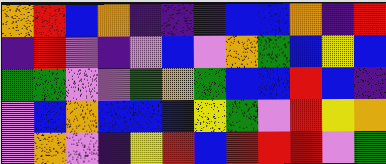[["orange", "red", "blue", "orange", "indigo", "indigo", "indigo", "blue", "blue", "orange", "indigo", "red"], ["indigo", "red", "violet", "indigo", "violet", "blue", "violet", "orange", "green", "blue", "yellow", "blue"], ["green", "green", "violet", "violet", "green", "orange", "green", "blue", "blue", "red", "blue", "indigo"], ["violet", "blue", "orange", "blue", "blue", "blue", "yellow", "green", "violet", "red", "yellow", "orange"], ["violet", "orange", "violet", "indigo", "yellow", "red", "blue", "red", "red", "red", "violet", "green"]]